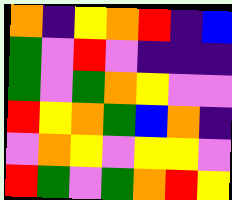[["orange", "indigo", "yellow", "orange", "red", "indigo", "blue"], ["green", "violet", "red", "violet", "indigo", "indigo", "indigo"], ["green", "violet", "green", "orange", "yellow", "violet", "violet"], ["red", "yellow", "orange", "green", "blue", "orange", "indigo"], ["violet", "orange", "yellow", "violet", "yellow", "yellow", "violet"], ["red", "green", "violet", "green", "orange", "red", "yellow"]]